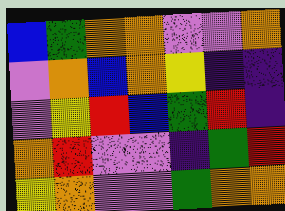[["blue", "green", "orange", "orange", "violet", "violet", "orange"], ["violet", "orange", "blue", "orange", "yellow", "indigo", "indigo"], ["violet", "yellow", "red", "blue", "green", "red", "indigo"], ["orange", "red", "violet", "violet", "indigo", "green", "red"], ["yellow", "orange", "violet", "violet", "green", "orange", "orange"]]